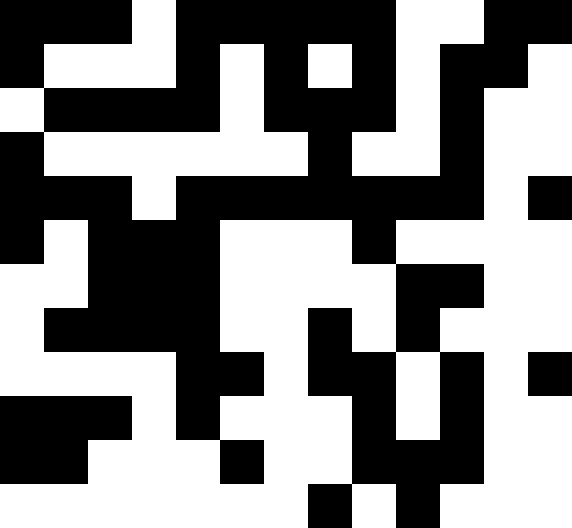[["black", "black", "black", "white", "black", "black", "black", "black", "black", "white", "white", "black", "black"], ["black", "white", "white", "white", "black", "white", "black", "white", "black", "white", "black", "black", "white"], ["white", "black", "black", "black", "black", "white", "black", "black", "black", "white", "black", "white", "white"], ["black", "white", "white", "white", "white", "white", "white", "black", "white", "white", "black", "white", "white"], ["black", "black", "black", "white", "black", "black", "black", "black", "black", "black", "black", "white", "black"], ["black", "white", "black", "black", "black", "white", "white", "white", "black", "white", "white", "white", "white"], ["white", "white", "black", "black", "black", "white", "white", "white", "white", "black", "black", "white", "white"], ["white", "black", "black", "black", "black", "white", "white", "black", "white", "black", "white", "white", "white"], ["white", "white", "white", "white", "black", "black", "white", "black", "black", "white", "black", "white", "black"], ["black", "black", "black", "white", "black", "white", "white", "white", "black", "white", "black", "white", "white"], ["black", "black", "white", "white", "white", "black", "white", "white", "black", "black", "black", "white", "white"], ["white", "white", "white", "white", "white", "white", "white", "black", "white", "black", "white", "white", "white"]]